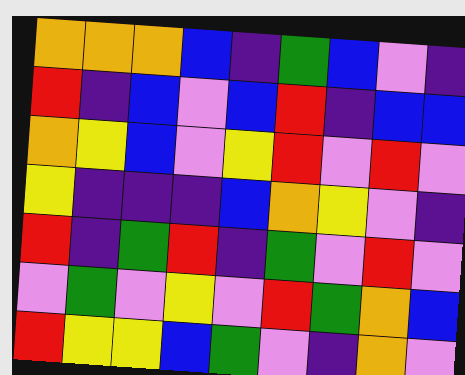[["orange", "orange", "orange", "blue", "indigo", "green", "blue", "violet", "indigo"], ["red", "indigo", "blue", "violet", "blue", "red", "indigo", "blue", "blue"], ["orange", "yellow", "blue", "violet", "yellow", "red", "violet", "red", "violet"], ["yellow", "indigo", "indigo", "indigo", "blue", "orange", "yellow", "violet", "indigo"], ["red", "indigo", "green", "red", "indigo", "green", "violet", "red", "violet"], ["violet", "green", "violet", "yellow", "violet", "red", "green", "orange", "blue"], ["red", "yellow", "yellow", "blue", "green", "violet", "indigo", "orange", "violet"]]